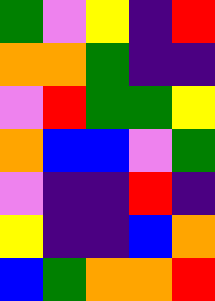[["green", "violet", "yellow", "indigo", "red"], ["orange", "orange", "green", "indigo", "indigo"], ["violet", "red", "green", "green", "yellow"], ["orange", "blue", "blue", "violet", "green"], ["violet", "indigo", "indigo", "red", "indigo"], ["yellow", "indigo", "indigo", "blue", "orange"], ["blue", "green", "orange", "orange", "red"]]